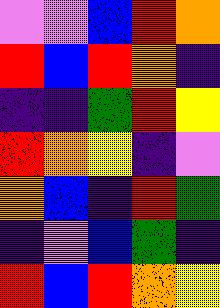[["violet", "violet", "blue", "red", "orange"], ["red", "blue", "red", "orange", "indigo"], ["indigo", "indigo", "green", "red", "yellow"], ["red", "orange", "yellow", "indigo", "violet"], ["orange", "blue", "indigo", "red", "green"], ["indigo", "violet", "blue", "green", "indigo"], ["red", "blue", "red", "orange", "yellow"]]